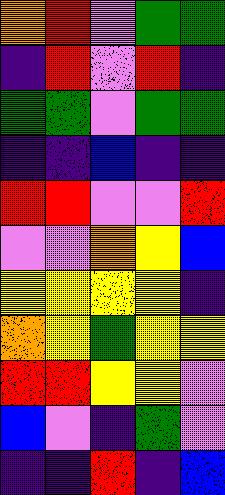[["orange", "red", "violet", "green", "green"], ["indigo", "red", "violet", "red", "indigo"], ["green", "green", "violet", "green", "green"], ["indigo", "indigo", "blue", "indigo", "indigo"], ["red", "red", "violet", "violet", "red"], ["violet", "violet", "orange", "yellow", "blue"], ["yellow", "yellow", "yellow", "yellow", "indigo"], ["orange", "yellow", "green", "yellow", "yellow"], ["red", "red", "yellow", "yellow", "violet"], ["blue", "violet", "indigo", "green", "violet"], ["indigo", "indigo", "red", "indigo", "blue"]]